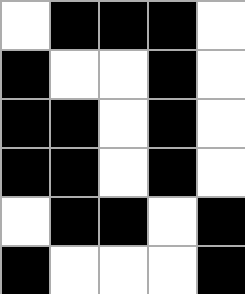[["white", "black", "black", "black", "white"], ["black", "white", "white", "black", "white"], ["black", "black", "white", "black", "white"], ["black", "black", "white", "black", "white"], ["white", "black", "black", "white", "black"], ["black", "white", "white", "white", "black"]]